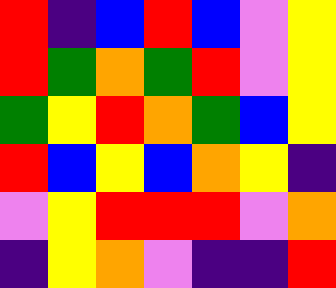[["red", "indigo", "blue", "red", "blue", "violet", "yellow"], ["red", "green", "orange", "green", "red", "violet", "yellow"], ["green", "yellow", "red", "orange", "green", "blue", "yellow"], ["red", "blue", "yellow", "blue", "orange", "yellow", "indigo"], ["violet", "yellow", "red", "red", "red", "violet", "orange"], ["indigo", "yellow", "orange", "violet", "indigo", "indigo", "red"]]